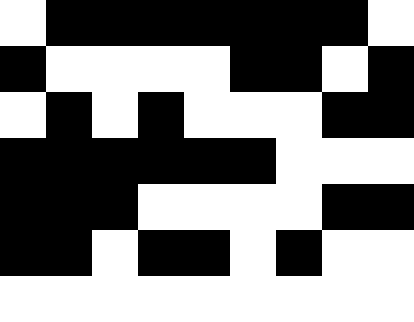[["white", "black", "black", "black", "black", "black", "black", "black", "white"], ["black", "white", "white", "white", "white", "black", "black", "white", "black"], ["white", "black", "white", "black", "white", "white", "white", "black", "black"], ["black", "black", "black", "black", "black", "black", "white", "white", "white"], ["black", "black", "black", "white", "white", "white", "white", "black", "black"], ["black", "black", "white", "black", "black", "white", "black", "white", "white"], ["white", "white", "white", "white", "white", "white", "white", "white", "white"]]